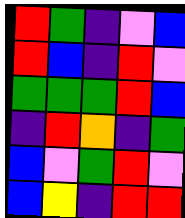[["red", "green", "indigo", "violet", "blue"], ["red", "blue", "indigo", "red", "violet"], ["green", "green", "green", "red", "blue"], ["indigo", "red", "orange", "indigo", "green"], ["blue", "violet", "green", "red", "violet"], ["blue", "yellow", "indigo", "red", "red"]]